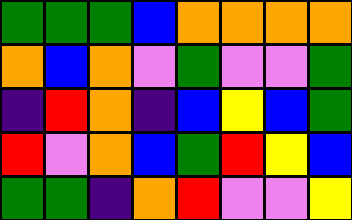[["green", "green", "green", "blue", "orange", "orange", "orange", "orange"], ["orange", "blue", "orange", "violet", "green", "violet", "violet", "green"], ["indigo", "red", "orange", "indigo", "blue", "yellow", "blue", "green"], ["red", "violet", "orange", "blue", "green", "red", "yellow", "blue"], ["green", "green", "indigo", "orange", "red", "violet", "violet", "yellow"]]